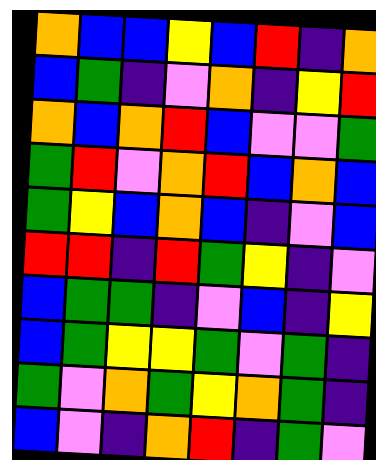[["orange", "blue", "blue", "yellow", "blue", "red", "indigo", "orange"], ["blue", "green", "indigo", "violet", "orange", "indigo", "yellow", "red"], ["orange", "blue", "orange", "red", "blue", "violet", "violet", "green"], ["green", "red", "violet", "orange", "red", "blue", "orange", "blue"], ["green", "yellow", "blue", "orange", "blue", "indigo", "violet", "blue"], ["red", "red", "indigo", "red", "green", "yellow", "indigo", "violet"], ["blue", "green", "green", "indigo", "violet", "blue", "indigo", "yellow"], ["blue", "green", "yellow", "yellow", "green", "violet", "green", "indigo"], ["green", "violet", "orange", "green", "yellow", "orange", "green", "indigo"], ["blue", "violet", "indigo", "orange", "red", "indigo", "green", "violet"]]